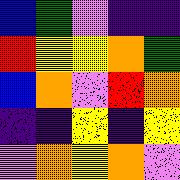[["blue", "green", "violet", "indigo", "indigo"], ["red", "yellow", "yellow", "orange", "green"], ["blue", "orange", "violet", "red", "orange"], ["indigo", "indigo", "yellow", "indigo", "yellow"], ["violet", "orange", "yellow", "orange", "violet"]]